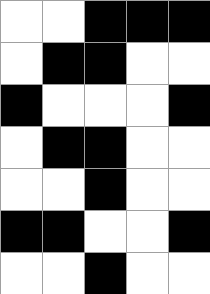[["white", "white", "black", "black", "black"], ["white", "black", "black", "white", "white"], ["black", "white", "white", "white", "black"], ["white", "black", "black", "white", "white"], ["white", "white", "black", "white", "white"], ["black", "black", "white", "white", "black"], ["white", "white", "black", "white", "white"]]